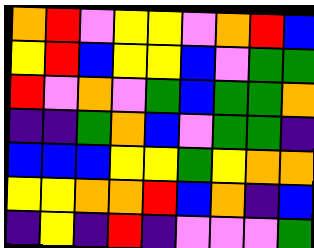[["orange", "red", "violet", "yellow", "yellow", "violet", "orange", "red", "blue"], ["yellow", "red", "blue", "yellow", "yellow", "blue", "violet", "green", "green"], ["red", "violet", "orange", "violet", "green", "blue", "green", "green", "orange"], ["indigo", "indigo", "green", "orange", "blue", "violet", "green", "green", "indigo"], ["blue", "blue", "blue", "yellow", "yellow", "green", "yellow", "orange", "orange"], ["yellow", "yellow", "orange", "orange", "red", "blue", "orange", "indigo", "blue"], ["indigo", "yellow", "indigo", "red", "indigo", "violet", "violet", "violet", "green"]]